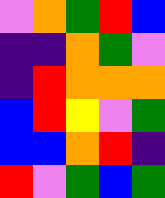[["violet", "orange", "green", "red", "blue"], ["indigo", "indigo", "orange", "green", "violet"], ["indigo", "red", "orange", "orange", "orange"], ["blue", "red", "yellow", "violet", "green"], ["blue", "blue", "orange", "red", "indigo"], ["red", "violet", "green", "blue", "green"]]